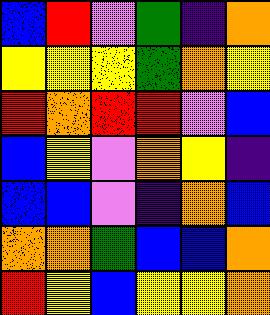[["blue", "red", "violet", "green", "indigo", "orange"], ["yellow", "yellow", "yellow", "green", "orange", "yellow"], ["red", "orange", "red", "red", "violet", "blue"], ["blue", "yellow", "violet", "orange", "yellow", "indigo"], ["blue", "blue", "violet", "indigo", "orange", "blue"], ["orange", "orange", "green", "blue", "blue", "orange"], ["red", "yellow", "blue", "yellow", "yellow", "orange"]]